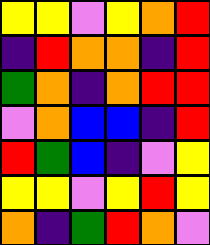[["yellow", "yellow", "violet", "yellow", "orange", "red"], ["indigo", "red", "orange", "orange", "indigo", "red"], ["green", "orange", "indigo", "orange", "red", "red"], ["violet", "orange", "blue", "blue", "indigo", "red"], ["red", "green", "blue", "indigo", "violet", "yellow"], ["yellow", "yellow", "violet", "yellow", "red", "yellow"], ["orange", "indigo", "green", "red", "orange", "violet"]]